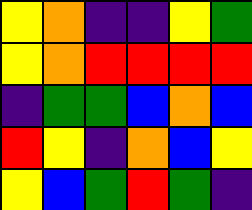[["yellow", "orange", "indigo", "indigo", "yellow", "green"], ["yellow", "orange", "red", "red", "red", "red"], ["indigo", "green", "green", "blue", "orange", "blue"], ["red", "yellow", "indigo", "orange", "blue", "yellow"], ["yellow", "blue", "green", "red", "green", "indigo"]]